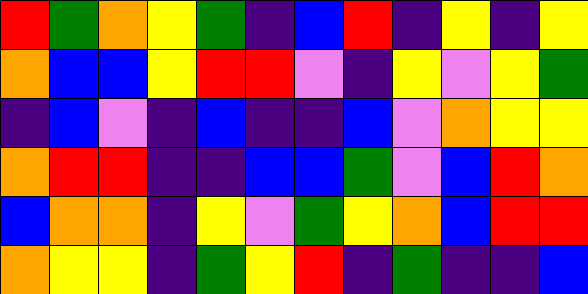[["red", "green", "orange", "yellow", "green", "indigo", "blue", "red", "indigo", "yellow", "indigo", "yellow"], ["orange", "blue", "blue", "yellow", "red", "red", "violet", "indigo", "yellow", "violet", "yellow", "green"], ["indigo", "blue", "violet", "indigo", "blue", "indigo", "indigo", "blue", "violet", "orange", "yellow", "yellow"], ["orange", "red", "red", "indigo", "indigo", "blue", "blue", "green", "violet", "blue", "red", "orange"], ["blue", "orange", "orange", "indigo", "yellow", "violet", "green", "yellow", "orange", "blue", "red", "red"], ["orange", "yellow", "yellow", "indigo", "green", "yellow", "red", "indigo", "green", "indigo", "indigo", "blue"]]